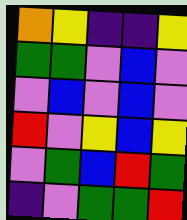[["orange", "yellow", "indigo", "indigo", "yellow"], ["green", "green", "violet", "blue", "violet"], ["violet", "blue", "violet", "blue", "violet"], ["red", "violet", "yellow", "blue", "yellow"], ["violet", "green", "blue", "red", "green"], ["indigo", "violet", "green", "green", "red"]]